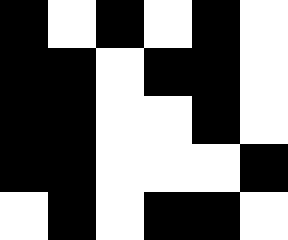[["black", "white", "black", "white", "black", "white"], ["black", "black", "white", "black", "black", "white"], ["black", "black", "white", "white", "black", "white"], ["black", "black", "white", "white", "white", "black"], ["white", "black", "white", "black", "black", "white"]]